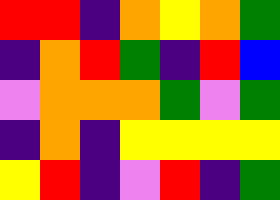[["red", "red", "indigo", "orange", "yellow", "orange", "green"], ["indigo", "orange", "red", "green", "indigo", "red", "blue"], ["violet", "orange", "orange", "orange", "green", "violet", "green"], ["indigo", "orange", "indigo", "yellow", "yellow", "yellow", "yellow"], ["yellow", "red", "indigo", "violet", "red", "indigo", "green"]]